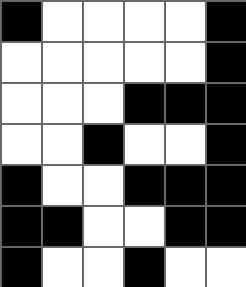[["black", "white", "white", "white", "white", "black"], ["white", "white", "white", "white", "white", "black"], ["white", "white", "white", "black", "black", "black"], ["white", "white", "black", "white", "white", "black"], ["black", "white", "white", "black", "black", "black"], ["black", "black", "white", "white", "black", "black"], ["black", "white", "white", "black", "white", "white"]]